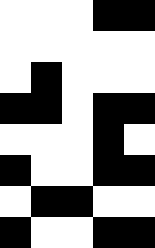[["white", "white", "white", "black", "black"], ["white", "white", "white", "white", "white"], ["white", "black", "white", "white", "white"], ["black", "black", "white", "black", "black"], ["white", "white", "white", "black", "white"], ["black", "white", "white", "black", "black"], ["white", "black", "black", "white", "white"], ["black", "white", "white", "black", "black"]]